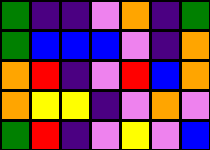[["green", "indigo", "indigo", "violet", "orange", "indigo", "green"], ["green", "blue", "blue", "blue", "violet", "indigo", "orange"], ["orange", "red", "indigo", "violet", "red", "blue", "orange"], ["orange", "yellow", "yellow", "indigo", "violet", "orange", "violet"], ["green", "red", "indigo", "violet", "yellow", "violet", "blue"]]